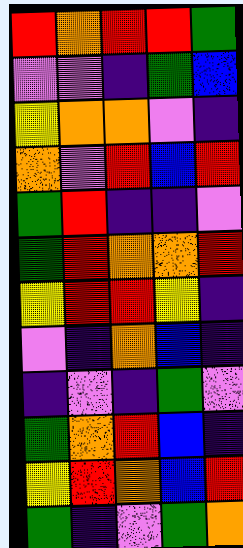[["red", "orange", "red", "red", "green"], ["violet", "violet", "indigo", "green", "blue"], ["yellow", "orange", "orange", "violet", "indigo"], ["orange", "violet", "red", "blue", "red"], ["green", "red", "indigo", "indigo", "violet"], ["green", "red", "orange", "orange", "red"], ["yellow", "red", "red", "yellow", "indigo"], ["violet", "indigo", "orange", "blue", "indigo"], ["indigo", "violet", "indigo", "green", "violet"], ["green", "orange", "red", "blue", "indigo"], ["yellow", "red", "orange", "blue", "red"], ["green", "indigo", "violet", "green", "orange"]]